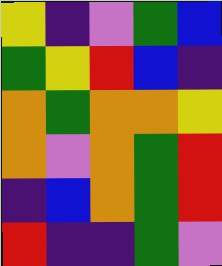[["yellow", "indigo", "violet", "green", "blue"], ["green", "yellow", "red", "blue", "indigo"], ["orange", "green", "orange", "orange", "yellow"], ["orange", "violet", "orange", "green", "red"], ["indigo", "blue", "orange", "green", "red"], ["red", "indigo", "indigo", "green", "violet"]]